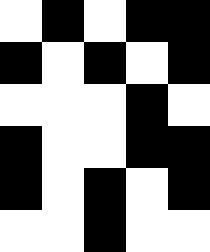[["white", "black", "white", "black", "black"], ["black", "white", "black", "white", "black"], ["white", "white", "white", "black", "white"], ["black", "white", "white", "black", "black"], ["black", "white", "black", "white", "black"], ["white", "white", "black", "white", "white"]]